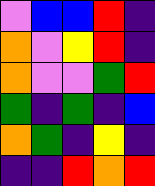[["violet", "blue", "blue", "red", "indigo"], ["orange", "violet", "yellow", "red", "indigo"], ["orange", "violet", "violet", "green", "red"], ["green", "indigo", "green", "indigo", "blue"], ["orange", "green", "indigo", "yellow", "indigo"], ["indigo", "indigo", "red", "orange", "red"]]